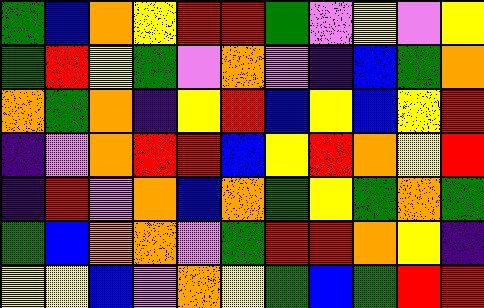[["green", "blue", "orange", "yellow", "red", "red", "green", "violet", "yellow", "violet", "yellow"], ["green", "red", "yellow", "green", "violet", "orange", "violet", "indigo", "blue", "green", "orange"], ["orange", "green", "orange", "indigo", "yellow", "red", "blue", "yellow", "blue", "yellow", "red"], ["indigo", "violet", "orange", "red", "red", "blue", "yellow", "red", "orange", "yellow", "red"], ["indigo", "red", "violet", "orange", "blue", "orange", "green", "yellow", "green", "orange", "green"], ["green", "blue", "orange", "orange", "violet", "green", "red", "red", "orange", "yellow", "indigo"], ["yellow", "yellow", "blue", "violet", "orange", "yellow", "green", "blue", "green", "red", "red"]]